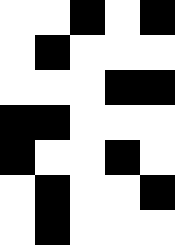[["white", "white", "black", "white", "black"], ["white", "black", "white", "white", "white"], ["white", "white", "white", "black", "black"], ["black", "black", "white", "white", "white"], ["black", "white", "white", "black", "white"], ["white", "black", "white", "white", "black"], ["white", "black", "white", "white", "white"]]